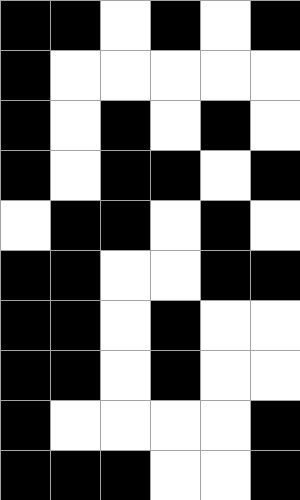[["black", "black", "white", "black", "white", "black"], ["black", "white", "white", "white", "white", "white"], ["black", "white", "black", "white", "black", "white"], ["black", "white", "black", "black", "white", "black"], ["white", "black", "black", "white", "black", "white"], ["black", "black", "white", "white", "black", "black"], ["black", "black", "white", "black", "white", "white"], ["black", "black", "white", "black", "white", "white"], ["black", "white", "white", "white", "white", "black"], ["black", "black", "black", "white", "white", "black"]]